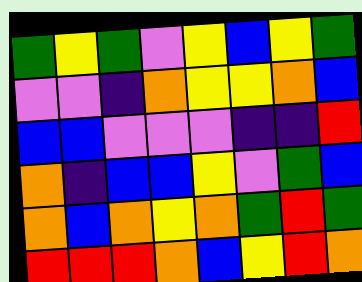[["green", "yellow", "green", "violet", "yellow", "blue", "yellow", "green"], ["violet", "violet", "indigo", "orange", "yellow", "yellow", "orange", "blue"], ["blue", "blue", "violet", "violet", "violet", "indigo", "indigo", "red"], ["orange", "indigo", "blue", "blue", "yellow", "violet", "green", "blue"], ["orange", "blue", "orange", "yellow", "orange", "green", "red", "green"], ["red", "red", "red", "orange", "blue", "yellow", "red", "orange"]]